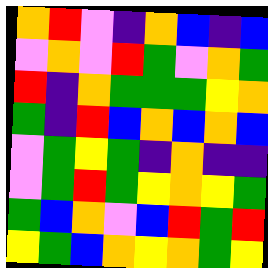[["orange", "red", "violet", "indigo", "orange", "blue", "indigo", "blue"], ["violet", "orange", "violet", "red", "green", "violet", "orange", "green"], ["red", "indigo", "orange", "green", "green", "green", "yellow", "orange"], ["green", "indigo", "red", "blue", "orange", "blue", "orange", "blue"], ["violet", "green", "yellow", "green", "indigo", "orange", "indigo", "indigo"], ["violet", "green", "red", "green", "yellow", "orange", "yellow", "green"], ["green", "blue", "orange", "violet", "blue", "red", "green", "red"], ["yellow", "green", "blue", "orange", "yellow", "orange", "green", "yellow"]]